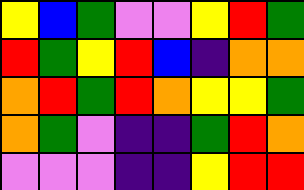[["yellow", "blue", "green", "violet", "violet", "yellow", "red", "green"], ["red", "green", "yellow", "red", "blue", "indigo", "orange", "orange"], ["orange", "red", "green", "red", "orange", "yellow", "yellow", "green"], ["orange", "green", "violet", "indigo", "indigo", "green", "red", "orange"], ["violet", "violet", "violet", "indigo", "indigo", "yellow", "red", "red"]]